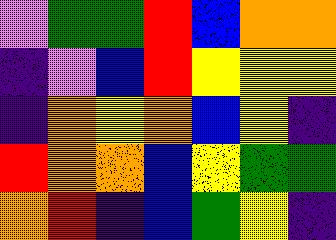[["violet", "green", "green", "red", "blue", "orange", "orange"], ["indigo", "violet", "blue", "red", "yellow", "yellow", "yellow"], ["indigo", "orange", "yellow", "orange", "blue", "yellow", "indigo"], ["red", "orange", "orange", "blue", "yellow", "green", "green"], ["orange", "red", "indigo", "blue", "green", "yellow", "indigo"]]